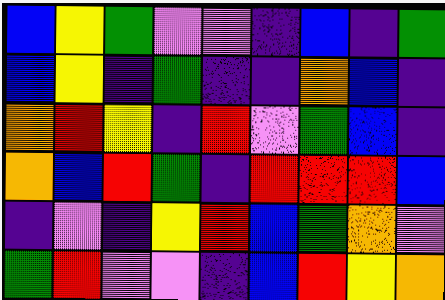[["blue", "yellow", "green", "violet", "violet", "indigo", "blue", "indigo", "green"], ["blue", "yellow", "indigo", "green", "indigo", "indigo", "orange", "blue", "indigo"], ["orange", "red", "yellow", "indigo", "red", "violet", "green", "blue", "indigo"], ["orange", "blue", "red", "green", "indigo", "red", "red", "red", "blue"], ["indigo", "violet", "indigo", "yellow", "red", "blue", "green", "orange", "violet"], ["green", "red", "violet", "violet", "indigo", "blue", "red", "yellow", "orange"]]